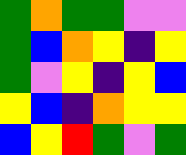[["green", "orange", "green", "green", "violet", "violet"], ["green", "blue", "orange", "yellow", "indigo", "yellow"], ["green", "violet", "yellow", "indigo", "yellow", "blue"], ["yellow", "blue", "indigo", "orange", "yellow", "yellow"], ["blue", "yellow", "red", "green", "violet", "green"]]